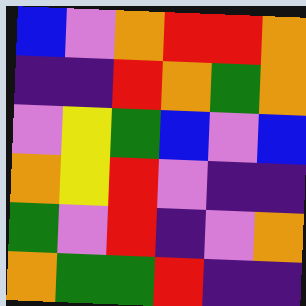[["blue", "violet", "orange", "red", "red", "orange"], ["indigo", "indigo", "red", "orange", "green", "orange"], ["violet", "yellow", "green", "blue", "violet", "blue"], ["orange", "yellow", "red", "violet", "indigo", "indigo"], ["green", "violet", "red", "indigo", "violet", "orange"], ["orange", "green", "green", "red", "indigo", "indigo"]]